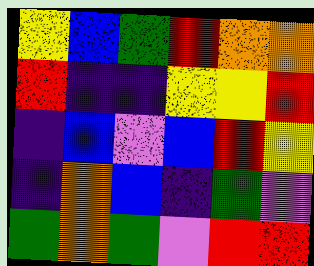[["yellow", "blue", "green", "red", "orange", "orange"], ["red", "indigo", "indigo", "yellow", "yellow", "red"], ["indigo", "blue", "violet", "blue", "red", "yellow"], ["indigo", "orange", "blue", "indigo", "green", "violet"], ["green", "orange", "green", "violet", "red", "red"]]